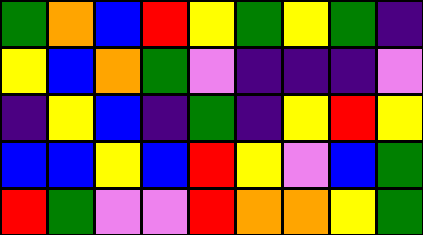[["green", "orange", "blue", "red", "yellow", "green", "yellow", "green", "indigo"], ["yellow", "blue", "orange", "green", "violet", "indigo", "indigo", "indigo", "violet"], ["indigo", "yellow", "blue", "indigo", "green", "indigo", "yellow", "red", "yellow"], ["blue", "blue", "yellow", "blue", "red", "yellow", "violet", "blue", "green"], ["red", "green", "violet", "violet", "red", "orange", "orange", "yellow", "green"]]